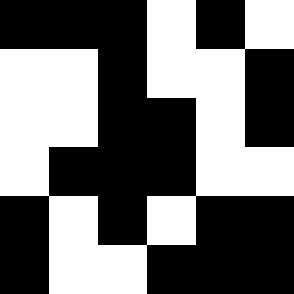[["black", "black", "black", "white", "black", "white"], ["white", "white", "black", "white", "white", "black"], ["white", "white", "black", "black", "white", "black"], ["white", "black", "black", "black", "white", "white"], ["black", "white", "black", "white", "black", "black"], ["black", "white", "white", "black", "black", "black"]]